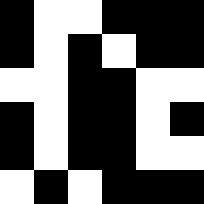[["black", "white", "white", "black", "black", "black"], ["black", "white", "black", "white", "black", "black"], ["white", "white", "black", "black", "white", "white"], ["black", "white", "black", "black", "white", "black"], ["black", "white", "black", "black", "white", "white"], ["white", "black", "white", "black", "black", "black"]]